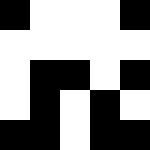[["black", "white", "white", "white", "black"], ["white", "white", "white", "white", "white"], ["white", "black", "black", "white", "black"], ["white", "black", "white", "black", "white"], ["black", "black", "white", "black", "black"]]